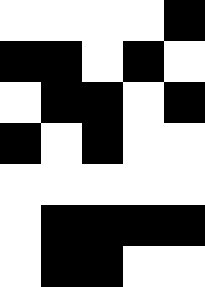[["white", "white", "white", "white", "black"], ["black", "black", "white", "black", "white"], ["white", "black", "black", "white", "black"], ["black", "white", "black", "white", "white"], ["white", "white", "white", "white", "white"], ["white", "black", "black", "black", "black"], ["white", "black", "black", "white", "white"]]